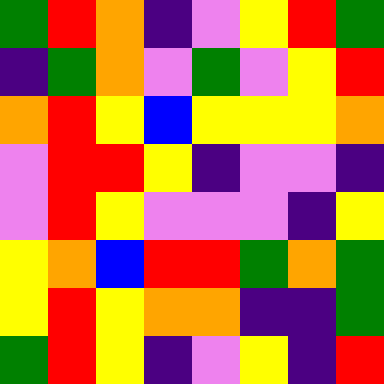[["green", "red", "orange", "indigo", "violet", "yellow", "red", "green"], ["indigo", "green", "orange", "violet", "green", "violet", "yellow", "red"], ["orange", "red", "yellow", "blue", "yellow", "yellow", "yellow", "orange"], ["violet", "red", "red", "yellow", "indigo", "violet", "violet", "indigo"], ["violet", "red", "yellow", "violet", "violet", "violet", "indigo", "yellow"], ["yellow", "orange", "blue", "red", "red", "green", "orange", "green"], ["yellow", "red", "yellow", "orange", "orange", "indigo", "indigo", "green"], ["green", "red", "yellow", "indigo", "violet", "yellow", "indigo", "red"]]